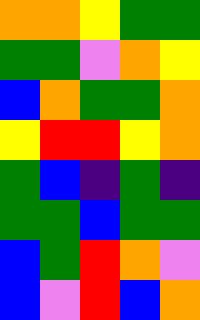[["orange", "orange", "yellow", "green", "green"], ["green", "green", "violet", "orange", "yellow"], ["blue", "orange", "green", "green", "orange"], ["yellow", "red", "red", "yellow", "orange"], ["green", "blue", "indigo", "green", "indigo"], ["green", "green", "blue", "green", "green"], ["blue", "green", "red", "orange", "violet"], ["blue", "violet", "red", "blue", "orange"]]